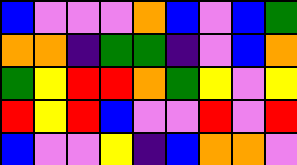[["blue", "violet", "violet", "violet", "orange", "blue", "violet", "blue", "green"], ["orange", "orange", "indigo", "green", "green", "indigo", "violet", "blue", "orange"], ["green", "yellow", "red", "red", "orange", "green", "yellow", "violet", "yellow"], ["red", "yellow", "red", "blue", "violet", "violet", "red", "violet", "red"], ["blue", "violet", "violet", "yellow", "indigo", "blue", "orange", "orange", "violet"]]